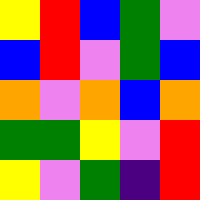[["yellow", "red", "blue", "green", "violet"], ["blue", "red", "violet", "green", "blue"], ["orange", "violet", "orange", "blue", "orange"], ["green", "green", "yellow", "violet", "red"], ["yellow", "violet", "green", "indigo", "red"]]